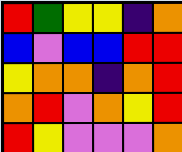[["red", "green", "yellow", "yellow", "indigo", "orange"], ["blue", "violet", "blue", "blue", "red", "red"], ["yellow", "orange", "orange", "indigo", "orange", "red"], ["orange", "red", "violet", "orange", "yellow", "red"], ["red", "yellow", "violet", "violet", "violet", "orange"]]